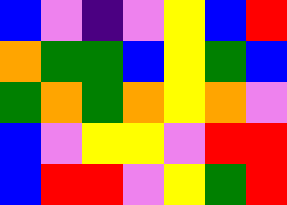[["blue", "violet", "indigo", "violet", "yellow", "blue", "red"], ["orange", "green", "green", "blue", "yellow", "green", "blue"], ["green", "orange", "green", "orange", "yellow", "orange", "violet"], ["blue", "violet", "yellow", "yellow", "violet", "red", "red"], ["blue", "red", "red", "violet", "yellow", "green", "red"]]